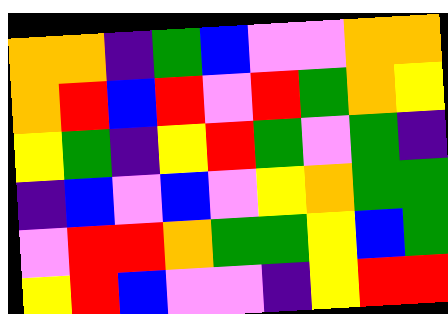[["orange", "orange", "indigo", "green", "blue", "violet", "violet", "orange", "orange"], ["orange", "red", "blue", "red", "violet", "red", "green", "orange", "yellow"], ["yellow", "green", "indigo", "yellow", "red", "green", "violet", "green", "indigo"], ["indigo", "blue", "violet", "blue", "violet", "yellow", "orange", "green", "green"], ["violet", "red", "red", "orange", "green", "green", "yellow", "blue", "green"], ["yellow", "red", "blue", "violet", "violet", "indigo", "yellow", "red", "red"]]